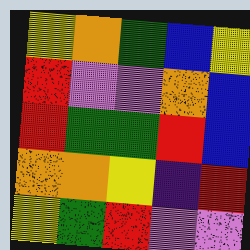[["yellow", "orange", "green", "blue", "yellow"], ["red", "violet", "violet", "orange", "blue"], ["red", "green", "green", "red", "blue"], ["orange", "orange", "yellow", "indigo", "red"], ["yellow", "green", "red", "violet", "violet"]]